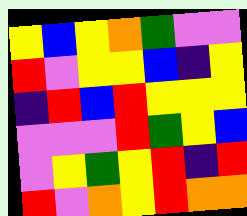[["yellow", "blue", "yellow", "orange", "green", "violet", "violet"], ["red", "violet", "yellow", "yellow", "blue", "indigo", "yellow"], ["indigo", "red", "blue", "red", "yellow", "yellow", "yellow"], ["violet", "violet", "violet", "red", "green", "yellow", "blue"], ["violet", "yellow", "green", "yellow", "red", "indigo", "red"], ["red", "violet", "orange", "yellow", "red", "orange", "orange"]]